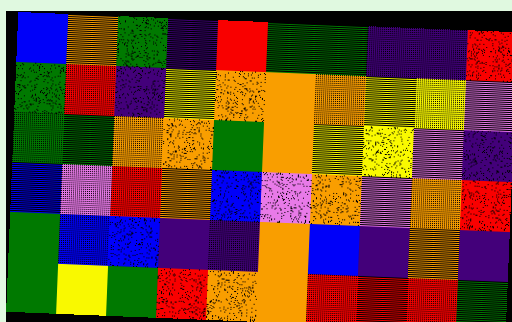[["blue", "orange", "green", "indigo", "red", "green", "green", "indigo", "indigo", "red"], ["green", "red", "indigo", "yellow", "orange", "orange", "orange", "yellow", "yellow", "violet"], ["green", "green", "orange", "orange", "green", "orange", "yellow", "yellow", "violet", "indigo"], ["blue", "violet", "red", "orange", "blue", "violet", "orange", "violet", "orange", "red"], ["green", "blue", "blue", "indigo", "indigo", "orange", "blue", "indigo", "orange", "indigo"], ["green", "yellow", "green", "red", "orange", "orange", "red", "red", "red", "green"]]